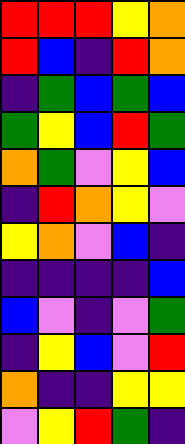[["red", "red", "red", "yellow", "orange"], ["red", "blue", "indigo", "red", "orange"], ["indigo", "green", "blue", "green", "blue"], ["green", "yellow", "blue", "red", "green"], ["orange", "green", "violet", "yellow", "blue"], ["indigo", "red", "orange", "yellow", "violet"], ["yellow", "orange", "violet", "blue", "indigo"], ["indigo", "indigo", "indigo", "indigo", "blue"], ["blue", "violet", "indigo", "violet", "green"], ["indigo", "yellow", "blue", "violet", "red"], ["orange", "indigo", "indigo", "yellow", "yellow"], ["violet", "yellow", "red", "green", "indigo"]]